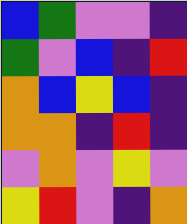[["blue", "green", "violet", "violet", "indigo"], ["green", "violet", "blue", "indigo", "red"], ["orange", "blue", "yellow", "blue", "indigo"], ["orange", "orange", "indigo", "red", "indigo"], ["violet", "orange", "violet", "yellow", "violet"], ["yellow", "red", "violet", "indigo", "orange"]]